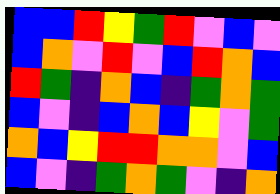[["blue", "blue", "red", "yellow", "green", "red", "violet", "blue", "violet"], ["blue", "orange", "violet", "red", "violet", "blue", "red", "orange", "blue"], ["red", "green", "indigo", "orange", "blue", "indigo", "green", "orange", "green"], ["blue", "violet", "indigo", "blue", "orange", "blue", "yellow", "violet", "green"], ["orange", "blue", "yellow", "red", "red", "orange", "orange", "violet", "blue"], ["blue", "violet", "indigo", "green", "orange", "green", "violet", "indigo", "orange"]]